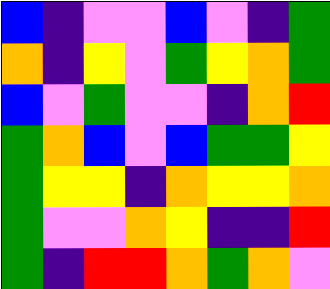[["blue", "indigo", "violet", "violet", "blue", "violet", "indigo", "green"], ["orange", "indigo", "yellow", "violet", "green", "yellow", "orange", "green"], ["blue", "violet", "green", "violet", "violet", "indigo", "orange", "red"], ["green", "orange", "blue", "violet", "blue", "green", "green", "yellow"], ["green", "yellow", "yellow", "indigo", "orange", "yellow", "yellow", "orange"], ["green", "violet", "violet", "orange", "yellow", "indigo", "indigo", "red"], ["green", "indigo", "red", "red", "orange", "green", "orange", "violet"]]